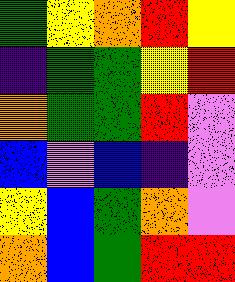[["green", "yellow", "orange", "red", "yellow"], ["indigo", "green", "green", "yellow", "red"], ["orange", "green", "green", "red", "violet"], ["blue", "violet", "blue", "indigo", "violet"], ["yellow", "blue", "green", "orange", "violet"], ["orange", "blue", "green", "red", "red"]]